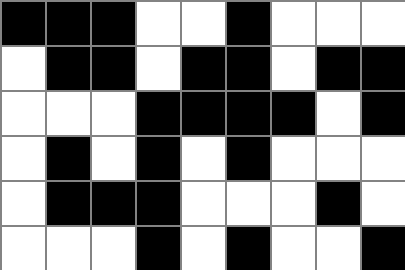[["black", "black", "black", "white", "white", "black", "white", "white", "white"], ["white", "black", "black", "white", "black", "black", "white", "black", "black"], ["white", "white", "white", "black", "black", "black", "black", "white", "black"], ["white", "black", "white", "black", "white", "black", "white", "white", "white"], ["white", "black", "black", "black", "white", "white", "white", "black", "white"], ["white", "white", "white", "black", "white", "black", "white", "white", "black"]]